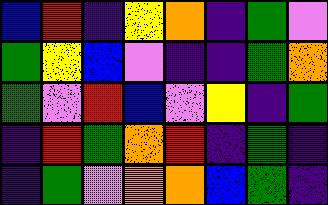[["blue", "red", "indigo", "yellow", "orange", "indigo", "green", "violet"], ["green", "yellow", "blue", "violet", "indigo", "indigo", "green", "orange"], ["green", "violet", "red", "blue", "violet", "yellow", "indigo", "green"], ["indigo", "red", "green", "orange", "red", "indigo", "green", "indigo"], ["indigo", "green", "violet", "orange", "orange", "blue", "green", "indigo"]]